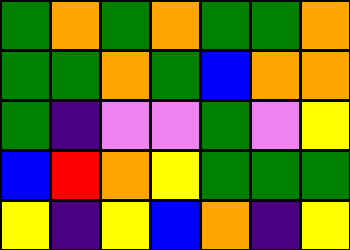[["green", "orange", "green", "orange", "green", "green", "orange"], ["green", "green", "orange", "green", "blue", "orange", "orange"], ["green", "indigo", "violet", "violet", "green", "violet", "yellow"], ["blue", "red", "orange", "yellow", "green", "green", "green"], ["yellow", "indigo", "yellow", "blue", "orange", "indigo", "yellow"]]